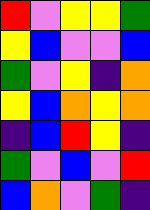[["red", "violet", "yellow", "yellow", "green"], ["yellow", "blue", "violet", "violet", "blue"], ["green", "violet", "yellow", "indigo", "orange"], ["yellow", "blue", "orange", "yellow", "orange"], ["indigo", "blue", "red", "yellow", "indigo"], ["green", "violet", "blue", "violet", "red"], ["blue", "orange", "violet", "green", "indigo"]]